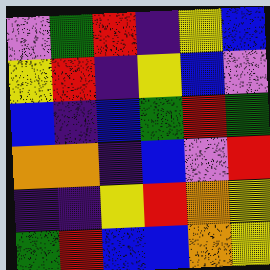[["violet", "green", "red", "indigo", "yellow", "blue"], ["yellow", "red", "indigo", "yellow", "blue", "violet"], ["blue", "indigo", "blue", "green", "red", "green"], ["orange", "orange", "indigo", "blue", "violet", "red"], ["indigo", "indigo", "yellow", "red", "orange", "yellow"], ["green", "red", "blue", "blue", "orange", "yellow"]]